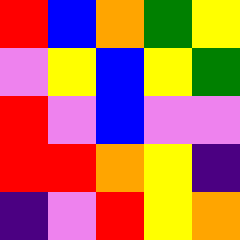[["red", "blue", "orange", "green", "yellow"], ["violet", "yellow", "blue", "yellow", "green"], ["red", "violet", "blue", "violet", "violet"], ["red", "red", "orange", "yellow", "indigo"], ["indigo", "violet", "red", "yellow", "orange"]]